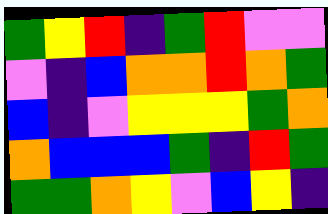[["green", "yellow", "red", "indigo", "green", "red", "violet", "violet"], ["violet", "indigo", "blue", "orange", "orange", "red", "orange", "green"], ["blue", "indigo", "violet", "yellow", "yellow", "yellow", "green", "orange"], ["orange", "blue", "blue", "blue", "green", "indigo", "red", "green"], ["green", "green", "orange", "yellow", "violet", "blue", "yellow", "indigo"]]